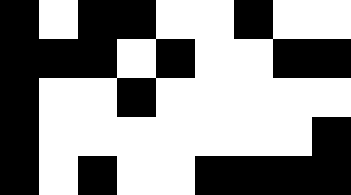[["black", "white", "black", "black", "white", "white", "black", "white", "white"], ["black", "black", "black", "white", "black", "white", "white", "black", "black"], ["black", "white", "white", "black", "white", "white", "white", "white", "white"], ["black", "white", "white", "white", "white", "white", "white", "white", "black"], ["black", "white", "black", "white", "white", "black", "black", "black", "black"]]